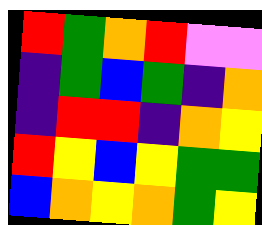[["red", "green", "orange", "red", "violet", "violet"], ["indigo", "green", "blue", "green", "indigo", "orange"], ["indigo", "red", "red", "indigo", "orange", "yellow"], ["red", "yellow", "blue", "yellow", "green", "green"], ["blue", "orange", "yellow", "orange", "green", "yellow"]]